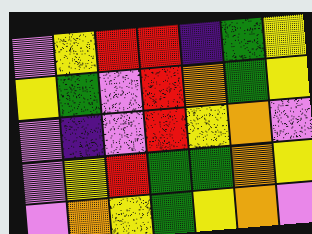[["violet", "yellow", "red", "red", "indigo", "green", "yellow"], ["yellow", "green", "violet", "red", "orange", "green", "yellow"], ["violet", "indigo", "violet", "red", "yellow", "orange", "violet"], ["violet", "yellow", "red", "green", "green", "orange", "yellow"], ["violet", "orange", "yellow", "green", "yellow", "orange", "violet"]]